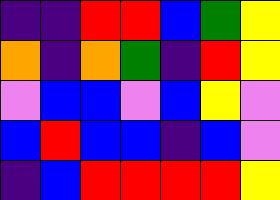[["indigo", "indigo", "red", "red", "blue", "green", "yellow"], ["orange", "indigo", "orange", "green", "indigo", "red", "yellow"], ["violet", "blue", "blue", "violet", "blue", "yellow", "violet"], ["blue", "red", "blue", "blue", "indigo", "blue", "violet"], ["indigo", "blue", "red", "red", "red", "red", "yellow"]]